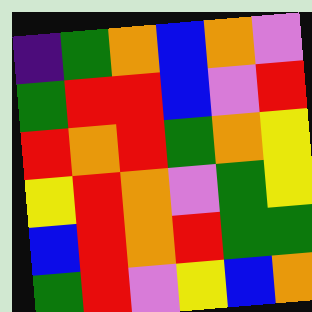[["indigo", "green", "orange", "blue", "orange", "violet"], ["green", "red", "red", "blue", "violet", "red"], ["red", "orange", "red", "green", "orange", "yellow"], ["yellow", "red", "orange", "violet", "green", "yellow"], ["blue", "red", "orange", "red", "green", "green"], ["green", "red", "violet", "yellow", "blue", "orange"]]